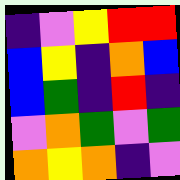[["indigo", "violet", "yellow", "red", "red"], ["blue", "yellow", "indigo", "orange", "blue"], ["blue", "green", "indigo", "red", "indigo"], ["violet", "orange", "green", "violet", "green"], ["orange", "yellow", "orange", "indigo", "violet"]]